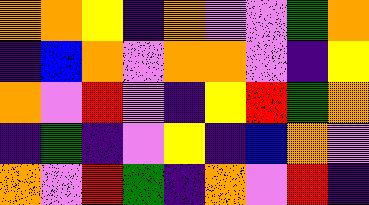[["orange", "orange", "yellow", "indigo", "orange", "violet", "violet", "green", "orange"], ["indigo", "blue", "orange", "violet", "orange", "orange", "violet", "indigo", "yellow"], ["orange", "violet", "red", "violet", "indigo", "yellow", "red", "green", "orange"], ["indigo", "green", "indigo", "violet", "yellow", "indigo", "blue", "orange", "violet"], ["orange", "violet", "red", "green", "indigo", "orange", "violet", "red", "indigo"]]